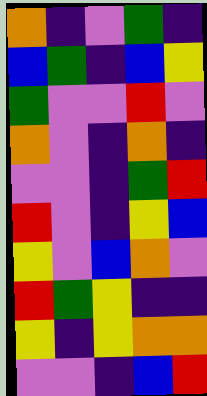[["orange", "indigo", "violet", "green", "indigo"], ["blue", "green", "indigo", "blue", "yellow"], ["green", "violet", "violet", "red", "violet"], ["orange", "violet", "indigo", "orange", "indigo"], ["violet", "violet", "indigo", "green", "red"], ["red", "violet", "indigo", "yellow", "blue"], ["yellow", "violet", "blue", "orange", "violet"], ["red", "green", "yellow", "indigo", "indigo"], ["yellow", "indigo", "yellow", "orange", "orange"], ["violet", "violet", "indigo", "blue", "red"]]